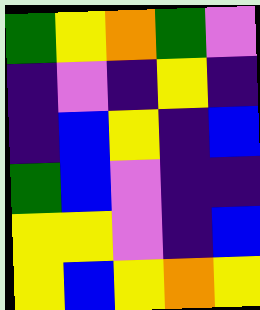[["green", "yellow", "orange", "green", "violet"], ["indigo", "violet", "indigo", "yellow", "indigo"], ["indigo", "blue", "yellow", "indigo", "blue"], ["green", "blue", "violet", "indigo", "indigo"], ["yellow", "yellow", "violet", "indigo", "blue"], ["yellow", "blue", "yellow", "orange", "yellow"]]